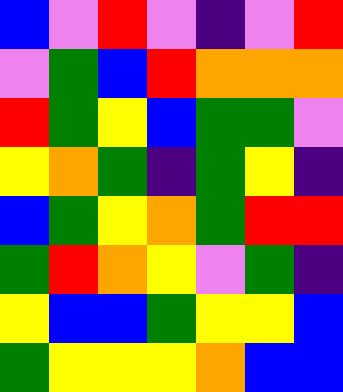[["blue", "violet", "red", "violet", "indigo", "violet", "red"], ["violet", "green", "blue", "red", "orange", "orange", "orange"], ["red", "green", "yellow", "blue", "green", "green", "violet"], ["yellow", "orange", "green", "indigo", "green", "yellow", "indigo"], ["blue", "green", "yellow", "orange", "green", "red", "red"], ["green", "red", "orange", "yellow", "violet", "green", "indigo"], ["yellow", "blue", "blue", "green", "yellow", "yellow", "blue"], ["green", "yellow", "yellow", "yellow", "orange", "blue", "blue"]]